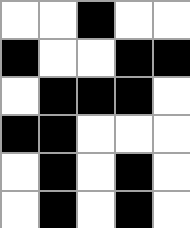[["white", "white", "black", "white", "white"], ["black", "white", "white", "black", "black"], ["white", "black", "black", "black", "white"], ["black", "black", "white", "white", "white"], ["white", "black", "white", "black", "white"], ["white", "black", "white", "black", "white"]]